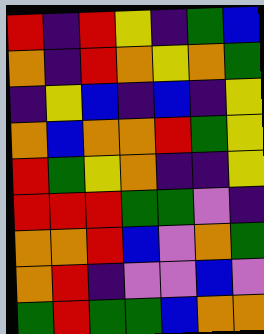[["red", "indigo", "red", "yellow", "indigo", "green", "blue"], ["orange", "indigo", "red", "orange", "yellow", "orange", "green"], ["indigo", "yellow", "blue", "indigo", "blue", "indigo", "yellow"], ["orange", "blue", "orange", "orange", "red", "green", "yellow"], ["red", "green", "yellow", "orange", "indigo", "indigo", "yellow"], ["red", "red", "red", "green", "green", "violet", "indigo"], ["orange", "orange", "red", "blue", "violet", "orange", "green"], ["orange", "red", "indigo", "violet", "violet", "blue", "violet"], ["green", "red", "green", "green", "blue", "orange", "orange"]]